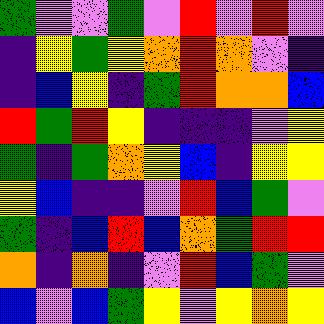[["green", "violet", "violet", "green", "violet", "red", "violet", "red", "violet"], ["indigo", "yellow", "green", "yellow", "orange", "red", "orange", "violet", "indigo"], ["indigo", "blue", "yellow", "indigo", "green", "red", "orange", "orange", "blue"], ["red", "green", "red", "yellow", "indigo", "indigo", "indigo", "violet", "yellow"], ["green", "indigo", "green", "orange", "yellow", "blue", "indigo", "yellow", "yellow"], ["yellow", "blue", "indigo", "indigo", "violet", "red", "blue", "green", "violet"], ["green", "indigo", "blue", "red", "blue", "orange", "green", "red", "red"], ["orange", "indigo", "orange", "indigo", "violet", "red", "blue", "green", "violet"], ["blue", "violet", "blue", "green", "yellow", "violet", "yellow", "orange", "yellow"]]